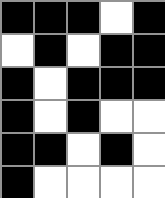[["black", "black", "black", "white", "black"], ["white", "black", "white", "black", "black"], ["black", "white", "black", "black", "black"], ["black", "white", "black", "white", "white"], ["black", "black", "white", "black", "white"], ["black", "white", "white", "white", "white"]]